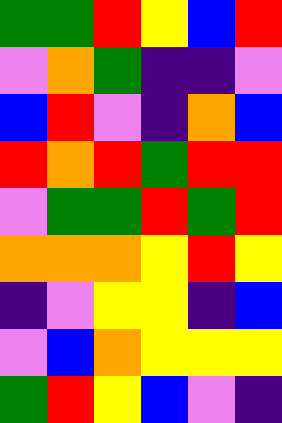[["green", "green", "red", "yellow", "blue", "red"], ["violet", "orange", "green", "indigo", "indigo", "violet"], ["blue", "red", "violet", "indigo", "orange", "blue"], ["red", "orange", "red", "green", "red", "red"], ["violet", "green", "green", "red", "green", "red"], ["orange", "orange", "orange", "yellow", "red", "yellow"], ["indigo", "violet", "yellow", "yellow", "indigo", "blue"], ["violet", "blue", "orange", "yellow", "yellow", "yellow"], ["green", "red", "yellow", "blue", "violet", "indigo"]]